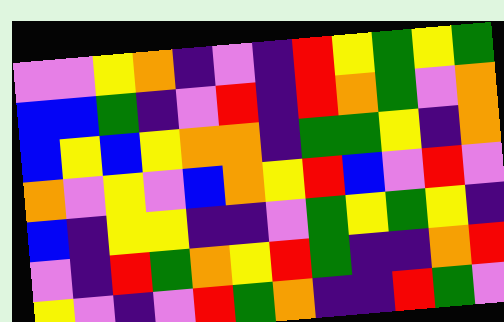[["violet", "violet", "yellow", "orange", "indigo", "violet", "indigo", "red", "yellow", "green", "yellow", "green"], ["blue", "blue", "green", "indigo", "violet", "red", "indigo", "red", "orange", "green", "violet", "orange"], ["blue", "yellow", "blue", "yellow", "orange", "orange", "indigo", "green", "green", "yellow", "indigo", "orange"], ["orange", "violet", "yellow", "violet", "blue", "orange", "yellow", "red", "blue", "violet", "red", "violet"], ["blue", "indigo", "yellow", "yellow", "indigo", "indigo", "violet", "green", "yellow", "green", "yellow", "indigo"], ["violet", "indigo", "red", "green", "orange", "yellow", "red", "green", "indigo", "indigo", "orange", "red"], ["yellow", "violet", "indigo", "violet", "red", "green", "orange", "indigo", "indigo", "red", "green", "violet"]]